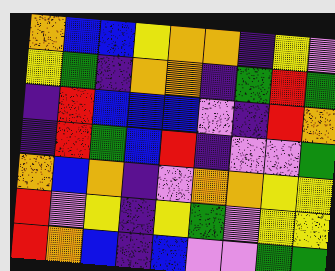[["orange", "blue", "blue", "yellow", "orange", "orange", "indigo", "yellow", "violet"], ["yellow", "green", "indigo", "orange", "orange", "indigo", "green", "red", "green"], ["indigo", "red", "blue", "blue", "blue", "violet", "indigo", "red", "orange"], ["indigo", "red", "green", "blue", "red", "indigo", "violet", "violet", "green"], ["orange", "blue", "orange", "indigo", "violet", "orange", "orange", "yellow", "yellow"], ["red", "violet", "yellow", "indigo", "yellow", "green", "violet", "yellow", "yellow"], ["red", "orange", "blue", "indigo", "blue", "violet", "violet", "green", "green"]]